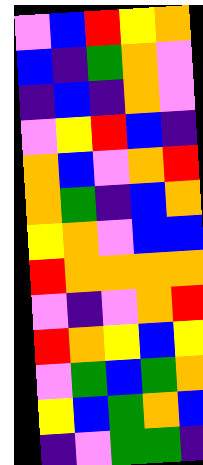[["violet", "blue", "red", "yellow", "orange"], ["blue", "indigo", "green", "orange", "violet"], ["indigo", "blue", "indigo", "orange", "violet"], ["violet", "yellow", "red", "blue", "indigo"], ["orange", "blue", "violet", "orange", "red"], ["orange", "green", "indigo", "blue", "orange"], ["yellow", "orange", "violet", "blue", "blue"], ["red", "orange", "orange", "orange", "orange"], ["violet", "indigo", "violet", "orange", "red"], ["red", "orange", "yellow", "blue", "yellow"], ["violet", "green", "blue", "green", "orange"], ["yellow", "blue", "green", "orange", "blue"], ["indigo", "violet", "green", "green", "indigo"]]